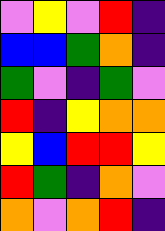[["violet", "yellow", "violet", "red", "indigo"], ["blue", "blue", "green", "orange", "indigo"], ["green", "violet", "indigo", "green", "violet"], ["red", "indigo", "yellow", "orange", "orange"], ["yellow", "blue", "red", "red", "yellow"], ["red", "green", "indigo", "orange", "violet"], ["orange", "violet", "orange", "red", "indigo"]]